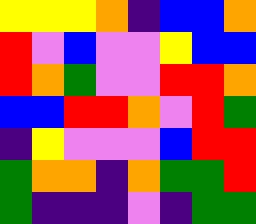[["yellow", "yellow", "yellow", "orange", "indigo", "blue", "blue", "orange"], ["red", "violet", "blue", "violet", "violet", "yellow", "blue", "blue"], ["red", "orange", "green", "violet", "violet", "red", "red", "orange"], ["blue", "blue", "red", "red", "orange", "violet", "red", "green"], ["indigo", "yellow", "violet", "violet", "violet", "blue", "red", "red"], ["green", "orange", "orange", "indigo", "orange", "green", "green", "red"], ["green", "indigo", "indigo", "indigo", "violet", "indigo", "green", "green"]]